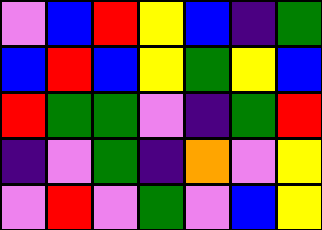[["violet", "blue", "red", "yellow", "blue", "indigo", "green"], ["blue", "red", "blue", "yellow", "green", "yellow", "blue"], ["red", "green", "green", "violet", "indigo", "green", "red"], ["indigo", "violet", "green", "indigo", "orange", "violet", "yellow"], ["violet", "red", "violet", "green", "violet", "blue", "yellow"]]